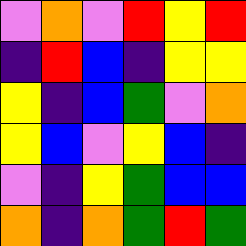[["violet", "orange", "violet", "red", "yellow", "red"], ["indigo", "red", "blue", "indigo", "yellow", "yellow"], ["yellow", "indigo", "blue", "green", "violet", "orange"], ["yellow", "blue", "violet", "yellow", "blue", "indigo"], ["violet", "indigo", "yellow", "green", "blue", "blue"], ["orange", "indigo", "orange", "green", "red", "green"]]